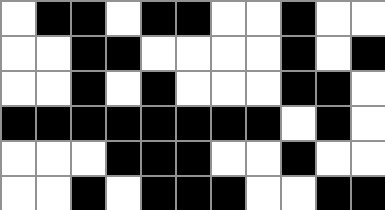[["white", "black", "black", "white", "black", "black", "white", "white", "black", "white", "white"], ["white", "white", "black", "black", "white", "white", "white", "white", "black", "white", "black"], ["white", "white", "black", "white", "black", "white", "white", "white", "black", "black", "white"], ["black", "black", "black", "black", "black", "black", "black", "black", "white", "black", "white"], ["white", "white", "white", "black", "black", "black", "white", "white", "black", "white", "white"], ["white", "white", "black", "white", "black", "black", "black", "white", "white", "black", "black"]]